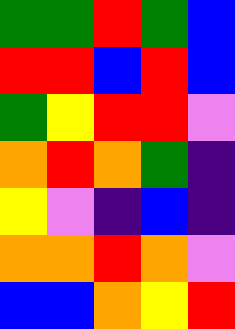[["green", "green", "red", "green", "blue"], ["red", "red", "blue", "red", "blue"], ["green", "yellow", "red", "red", "violet"], ["orange", "red", "orange", "green", "indigo"], ["yellow", "violet", "indigo", "blue", "indigo"], ["orange", "orange", "red", "orange", "violet"], ["blue", "blue", "orange", "yellow", "red"]]